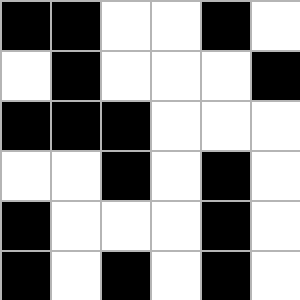[["black", "black", "white", "white", "black", "white"], ["white", "black", "white", "white", "white", "black"], ["black", "black", "black", "white", "white", "white"], ["white", "white", "black", "white", "black", "white"], ["black", "white", "white", "white", "black", "white"], ["black", "white", "black", "white", "black", "white"]]